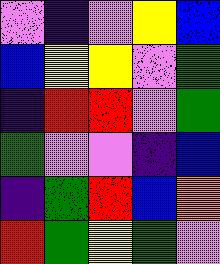[["violet", "indigo", "violet", "yellow", "blue"], ["blue", "yellow", "yellow", "violet", "green"], ["indigo", "red", "red", "violet", "green"], ["green", "violet", "violet", "indigo", "blue"], ["indigo", "green", "red", "blue", "orange"], ["red", "green", "yellow", "green", "violet"]]